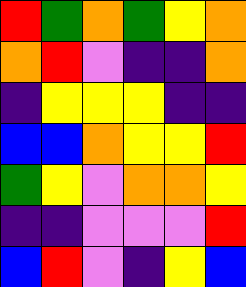[["red", "green", "orange", "green", "yellow", "orange"], ["orange", "red", "violet", "indigo", "indigo", "orange"], ["indigo", "yellow", "yellow", "yellow", "indigo", "indigo"], ["blue", "blue", "orange", "yellow", "yellow", "red"], ["green", "yellow", "violet", "orange", "orange", "yellow"], ["indigo", "indigo", "violet", "violet", "violet", "red"], ["blue", "red", "violet", "indigo", "yellow", "blue"]]